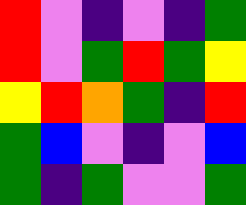[["red", "violet", "indigo", "violet", "indigo", "green"], ["red", "violet", "green", "red", "green", "yellow"], ["yellow", "red", "orange", "green", "indigo", "red"], ["green", "blue", "violet", "indigo", "violet", "blue"], ["green", "indigo", "green", "violet", "violet", "green"]]